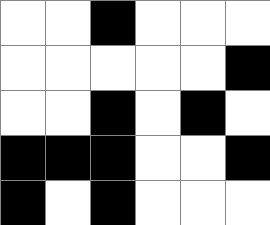[["white", "white", "black", "white", "white", "white"], ["white", "white", "white", "white", "white", "black"], ["white", "white", "black", "white", "black", "white"], ["black", "black", "black", "white", "white", "black"], ["black", "white", "black", "white", "white", "white"]]